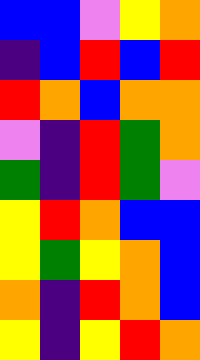[["blue", "blue", "violet", "yellow", "orange"], ["indigo", "blue", "red", "blue", "red"], ["red", "orange", "blue", "orange", "orange"], ["violet", "indigo", "red", "green", "orange"], ["green", "indigo", "red", "green", "violet"], ["yellow", "red", "orange", "blue", "blue"], ["yellow", "green", "yellow", "orange", "blue"], ["orange", "indigo", "red", "orange", "blue"], ["yellow", "indigo", "yellow", "red", "orange"]]